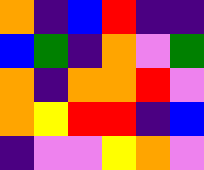[["orange", "indigo", "blue", "red", "indigo", "indigo"], ["blue", "green", "indigo", "orange", "violet", "green"], ["orange", "indigo", "orange", "orange", "red", "violet"], ["orange", "yellow", "red", "red", "indigo", "blue"], ["indigo", "violet", "violet", "yellow", "orange", "violet"]]